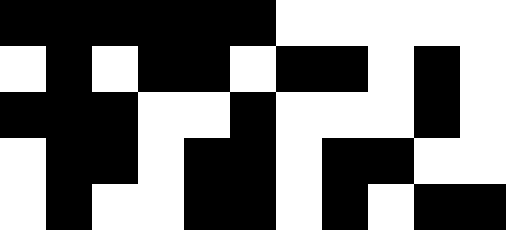[["black", "black", "black", "black", "black", "black", "white", "white", "white", "white", "white"], ["white", "black", "white", "black", "black", "white", "black", "black", "white", "black", "white"], ["black", "black", "black", "white", "white", "black", "white", "white", "white", "black", "white"], ["white", "black", "black", "white", "black", "black", "white", "black", "black", "white", "white"], ["white", "black", "white", "white", "black", "black", "white", "black", "white", "black", "black"]]